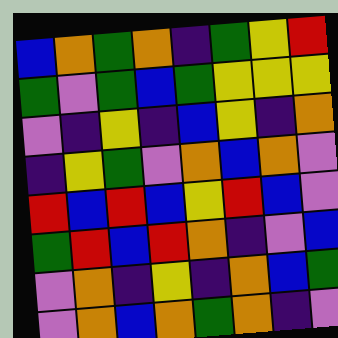[["blue", "orange", "green", "orange", "indigo", "green", "yellow", "red"], ["green", "violet", "green", "blue", "green", "yellow", "yellow", "yellow"], ["violet", "indigo", "yellow", "indigo", "blue", "yellow", "indigo", "orange"], ["indigo", "yellow", "green", "violet", "orange", "blue", "orange", "violet"], ["red", "blue", "red", "blue", "yellow", "red", "blue", "violet"], ["green", "red", "blue", "red", "orange", "indigo", "violet", "blue"], ["violet", "orange", "indigo", "yellow", "indigo", "orange", "blue", "green"], ["violet", "orange", "blue", "orange", "green", "orange", "indigo", "violet"]]